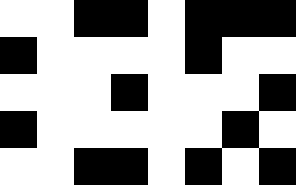[["white", "white", "black", "black", "white", "black", "black", "black"], ["black", "white", "white", "white", "white", "black", "white", "white"], ["white", "white", "white", "black", "white", "white", "white", "black"], ["black", "white", "white", "white", "white", "white", "black", "white"], ["white", "white", "black", "black", "white", "black", "white", "black"]]